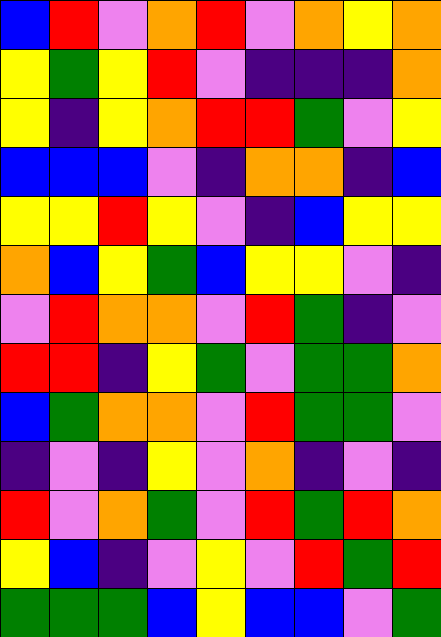[["blue", "red", "violet", "orange", "red", "violet", "orange", "yellow", "orange"], ["yellow", "green", "yellow", "red", "violet", "indigo", "indigo", "indigo", "orange"], ["yellow", "indigo", "yellow", "orange", "red", "red", "green", "violet", "yellow"], ["blue", "blue", "blue", "violet", "indigo", "orange", "orange", "indigo", "blue"], ["yellow", "yellow", "red", "yellow", "violet", "indigo", "blue", "yellow", "yellow"], ["orange", "blue", "yellow", "green", "blue", "yellow", "yellow", "violet", "indigo"], ["violet", "red", "orange", "orange", "violet", "red", "green", "indigo", "violet"], ["red", "red", "indigo", "yellow", "green", "violet", "green", "green", "orange"], ["blue", "green", "orange", "orange", "violet", "red", "green", "green", "violet"], ["indigo", "violet", "indigo", "yellow", "violet", "orange", "indigo", "violet", "indigo"], ["red", "violet", "orange", "green", "violet", "red", "green", "red", "orange"], ["yellow", "blue", "indigo", "violet", "yellow", "violet", "red", "green", "red"], ["green", "green", "green", "blue", "yellow", "blue", "blue", "violet", "green"]]